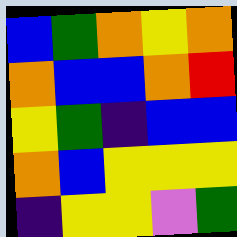[["blue", "green", "orange", "yellow", "orange"], ["orange", "blue", "blue", "orange", "red"], ["yellow", "green", "indigo", "blue", "blue"], ["orange", "blue", "yellow", "yellow", "yellow"], ["indigo", "yellow", "yellow", "violet", "green"]]